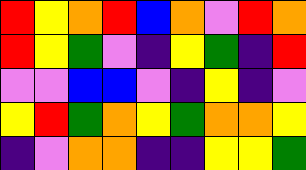[["red", "yellow", "orange", "red", "blue", "orange", "violet", "red", "orange"], ["red", "yellow", "green", "violet", "indigo", "yellow", "green", "indigo", "red"], ["violet", "violet", "blue", "blue", "violet", "indigo", "yellow", "indigo", "violet"], ["yellow", "red", "green", "orange", "yellow", "green", "orange", "orange", "yellow"], ["indigo", "violet", "orange", "orange", "indigo", "indigo", "yellow", "yellow", "green"]]